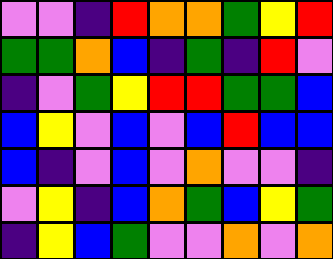[["violet", "violet", "indigo", "red", "orange", "orange", "green", "yellow", "red"], ["green", "green", "orange", "blue", "indigo", "green", "indigo", "red", "violet"], ["indigo", "violet", "green", "yellow", "red", "red", "green", "green", "blue"], ["blue", "yellow", "violet", "blue", "violet", "blue", "red", "blue", "blue"], ["blue", "indigo", "violet", "blue", "violet", "orange", "violet", "violet", "indigo"], ["violet", "yellow", "indigo", "blue", "orange", "green", "blue", "yellow", "green"], ["indigo", "yellow", "blue", "green", "violet", "violet", "orange", "violet", "orange"]]